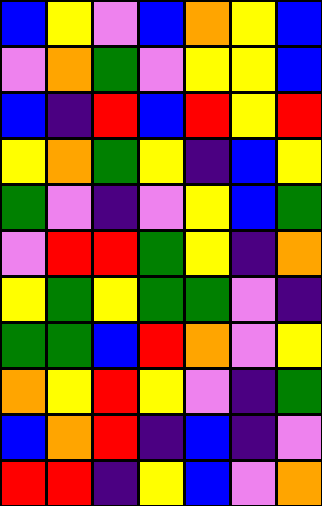[["blue", "yellow", "violet", "blue", "orange", "yellow", "blue"], ["violet", "orange", "green", "violet", "yellow", "yellow", "blue"], ["blue", "indigo", "red", "blue", "red", "yellow", "red"], ["yellow", "orange", "green", "yellow", "indigo", "blue", "yellow"], ["green", "violet", "indigo", "violet", "yellow", "blue", "green"], ["violet", "red", "red", "green", "yellow", "indigo", "orange"], ["yellow", "green", "yellow", "green", "green", "violet", "indigo"], ["green", "green", "blue", "red", "orange", "violet", "yellow"], ["orange", "yellow", "red", "yellow", "violet", "indigo", "green"], ["blue", "orange", "red", "indigo", "blue", "indigo", "violet"], ["red", "red", "indigo", "yellow", "blue", "violet", "orange"]]